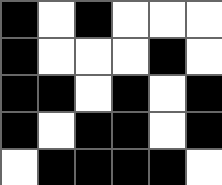[["black", "white", "black", "white", "white", "white"], ["black", "white", "white", "white", "black", "white"], ["black", "black", "white", "black", "white", "black"], ["black", "white", "black", "black", "white", "black"], ["white", "black", "black", "black", "black", "white"]]